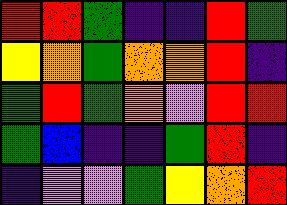[["red", "red", "green", "indigo", "indigo", "red", "green"], ["yellow", "orange", "green", "orange", "orange", "red", "indigo"], ["green", "red", "green", "orange", "violet", "red", "red"], ["green", "blue", "indigo", "indigo", "green", "red", "indigo"], ["indigo", "violet", "violet", "green", "yellow", "orange", "red"]]